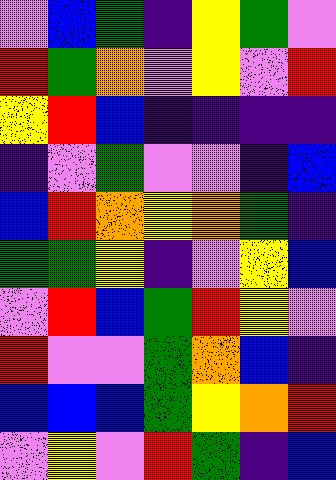[["violet", "blue", "green", "indigo", "yellow", "green", "violet"], ["red", "green", "orange", "violet", "yellow", "violet", "red"], ["yellow", "red", "blue", "indigo", "indigo", "indigo", "indigo"], ["indigo", "violet", "green", "violet", "violet", "indigo", "blue"], ["blue", "red", "orange", "yellow", "orange", "green", "indigo"], ["green", "green", "yellow", "indigo", "violet", "yellow", "blue"], ["violet", "red", "blue", "green", "red", "yellow", "violet"], ["red", "violet", "violet", "green", "orange", "blue", "indigo"], ["blue", "blue", "blue", "green", "yellow", "orange", "red"], ["violet", "yellow", "violet", "red", "green", "indigo", "blue"]]